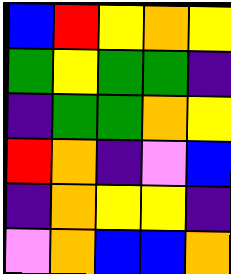[["blue", "red", "yellow", "orange", "yellow"], ["green", "yellow", "green", "green", "indigo"], ["indigo", "green", "green", "orange", "yellow"], ["red", "orange", "indigo", "violet", "blue"], ["indigo", "orange", "yellow", "yellow", "indigo"], ["violet", "orange", "blue", "blue", "orange"]]